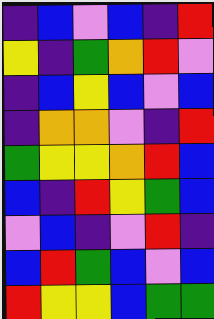[["indigo", "blue", "violet", "blue", "indigo", "red"], ["yellow", "indigo", "green", "orange", "red", "violet"], ["indigo", "blue", "yellow", "blue", "violet", "blue"], ["indigo", "orange", "orange", "violet", "indigo", "red"], ["green", "yellow", "yellow", "orange", "red", "blue"], ["blue", "indigo", "red", "yellow", "green", "blue"], ["violet", "blue", "indigo", "violet", "red", "indigo"], ["blue", "red", "green", "blue", "violet", "blue"], ["red", "yellow", "yellow", "blue", "green", "green"]]